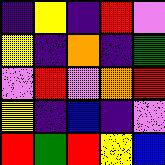[["indigo", "yellow", "indigo", "red", "violet"], ["yellow", "indigo", "orange", "indigo", "green"], ["violet", "red", "violet", "orange", "red"], ["yellow", "indigo", "blue", "indigo", "violet"], ["red", "green", "red", "yellow", "blue"]]